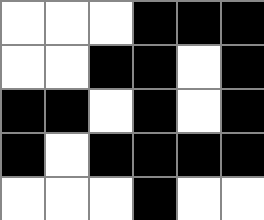[["white", "white", "white", "black", "black", "black"], ["white", "white", "black", "black", "white", "black"], ["black", "black", "white", "black", "white", "black"], ["black", "white", "black", "black", "black", "black"], ["white", "white", "white", "black", "white", "white"]]